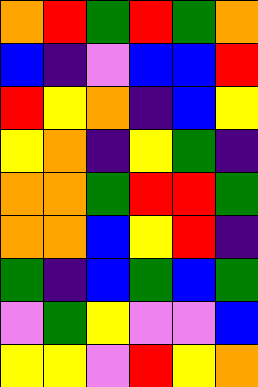[["orange", "red", "green", "red", "green", "orange"], ["blue", "indigo", "violet", "blue", "blue", "red"], ["red", "yellow", "orange", "indigo", "blue", "yellow"], ["yellow", "orange", "indigo", "yellow", "green", "indigo"], ["orange", "orange", "green", "red", "red", "green"], ["orange", "orange", "blue", "yellow", "red", "indigo"], ["green", "indigo", "blue", "green", "blue", "green"], ["violet", "green", "yellow", "violet", "violet", "blue"], ["yellow", "yellow", "violet", "red", "yellow", "orange"]]